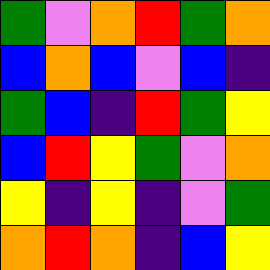[["green", "violet", "orange", "red", "green", "orange"], ["blue", "orange", "blue", "violet", "blue", "indigo"], ["green", "blue", "indigo", "red", "green", "yellow"], ["blue", "red", "yellow", "green", "violet", "orange"], ["yellow", "indigo", "yellow", "indigo", "violet", "green"], ["orange", "red", "orange", "indigo", "blue", "yellow"]]